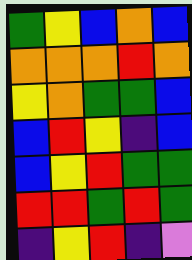[["green", "yellow", "blue", "orange", "blue"], ["orange", "orange", "orange", "red", "orange"], ["yellow", "orange", "green", "green", "blue"], ["blue", "red", "yellow", "indigo", "blue"], ["blue", "yellow", "red", "green", "green"], ["red", "red", "green", "red", "green"], ["indigo", "yellow", "red", "indigo", "violet"]]